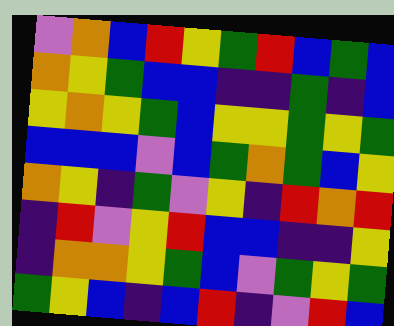[["violet", "orange", "blue", "red", "yellow", "green", "red", "blue", "green", "blue"], ["orange", "yellow", "green", "blue", "blue", "indigo", "indigo", "green", "indigo", "blue"], ["yellow", "orange", "yellow", "green", "blue", "yellow", "yellow", "green", "yellow", "green"], ["blue", "blue", "blue", "violet", "blue", "green", "orange", "green", "blue", "yellow"], ["orange", "yellow", "indigo", "green", "violet", "yellow", "indigo", "red", "orange", "red"], ["indigo", "red", "violet", "yellow", "red", "blue", "blue", "indigo", "indigo", "yellow"], ["indigo", "orange", "orange", "yellow", "green", "blue", "violet", "green", "yellow", "green"], ["green", "yellow", "blue", "indigo", "blue", "red", "indigo", "violet", "red", "blue"]]